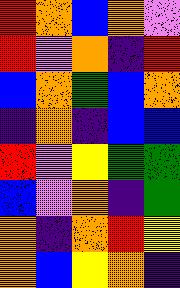[["red", "orange", "blue", "orange", "violet"], ["red", "violet", "orange", "indigo", "red"], ["blue", "orange", "green", "blue", "orange"], ["indigo", "orange", "indigo", "blue", "blue"], ["red", "violet", "yellow", "green", "green"], ["blue", "violet", "orange", "indigo", "green"], ["orange", "indigo", "orange", "red", "yellow"], ["orange", "blue", "yellow", "orange", "indigo"]]